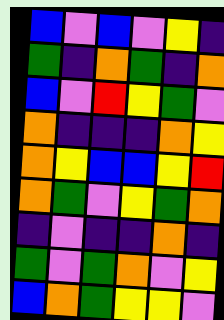[["blue", "violet", "blue", "violet", "yellow", "indigo"], ["green", "indigo", "orange", "green", "indigo", "orange"], ["blue", "violet", "red", "yellow", "green", "violet"], ["orange", "indigo", "indigo", "indigo", "orange", "yellow"], ["orange", "yellow", "blue", "blue", "yellow", "red"], ["orange", "green", "violet", "yellow", "green", "orange"], ["indigo", "violet", "indigo", "indigo", "orange", "indigo"], ["green", "violet", "green", "orange", "violet", "yellow"], ["blue", "orange", "green", "yellow", "yellow", "violet"]]